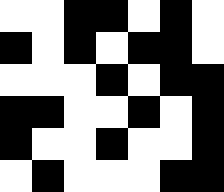[["white", "white", "black", "black", "white", "black", "white"], ["black", "white", "black", "white", "black", "black", "white"], ["white", "white", "white", "black", "white", "black", "black"], ["black", "black", "white", "white", "black", "white", "black"], ["black", "white", "white", "black", "white", "white", "black"], ["white", "black", "white", "white", "white", "black", "black"]]